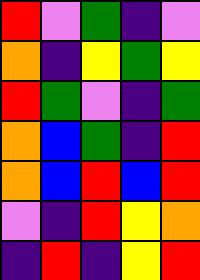[["red", "violet", "green", "indigo", "violet"], ["orange", "indigo", "yellow", "green", "yellow"], ["red", "green", "violet", "indigo", "green"], ["orange", "blue", "green", "indigo", "red"], ["orange", "blue", "red", "blue", "red"], ["violet", "indigo", "red", "yellow", "orange"], ["indigo", "red", "indigo", "yellow", "red"]]